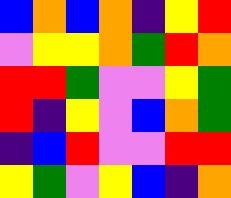[["blue", "orange", "blue", "orange", "indigo", "yellow", "red"], ["violet", "yellow", "yellow", "orange", "green", "red", "orange"], ["red", "red", "green", "violet", "violet", "yellow", "green"], ["red", "indigo", "yellow", "violet", "blue", "orange", "green"], ["indigo", "blue", "red", "violet", "violet", "red", "red"], ["yellow", "green", "violet", "yellow", "blue", "indigo", "orange"]]